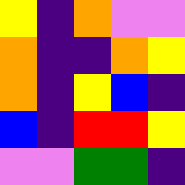[["yellow", "indigo", "orange", "violet", "violet"], ["orange", "indigo", "indigo", "orange", "yellow"], ["orange", "indigo", "yellow", "blue", "indigo"], ["blue", "indigo", "red", "red", "yellow"], ["violet", "violet", "green", "green", "indigo"]]